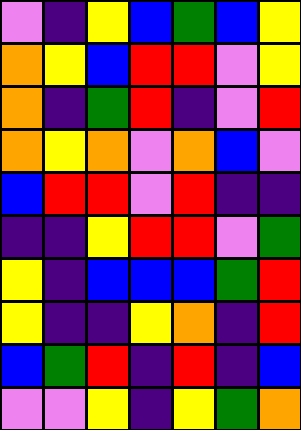[["violet", "indigo", "yellow", "blue", "green", "blue", "yellow"], ["orange", "yellow", "blue", "red", "red", "violet", "yellow"], ["orange", "indigo", "green", "red", "indigo", "violet", "red"], ["orange", "yellow", "orange", "violet", "orange", "blue", "violet"], ["blue", "red", "red", "violet", "red", "indigo", "indigo"], ["indigo", "indigo", "yellow", "red", "red", "violet", "green"], ["yellow", "indigo", "blue", "blue", "blue", "green", "red"], ["yellow", "indigo", "indigo", "yellow", "orange", "indigo", "red"], ["blue", "green", "red", "indigo", "red", "indigo", "blue"], ["violet", "violet", "yellow", "indigo", "yellow", "green", "orange"]]